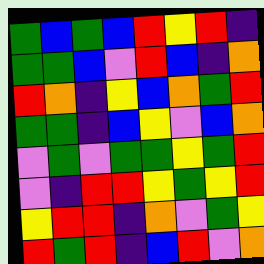[["green", "blue", "green", "blue", "red", "yellow", "red", "indigo"], ["green", "green", "blue", "violet", "red", "blue", "indigo", "orange"], ["red", "orange", "indigo", "yellow", "blue", "orange", "green", "red"], ["green", "green", "indigo", "blue", "yellow", "violet", "blue", "orange"], ["violet", "green", "violet", "green", "green", "yellow", "green", "red"], ["violet", "indigo", "red", "red", "yellow", "green", "yellow", "red"], ["yellow", "red", "red", "indigo", "orange", "violet", "green", "yellow"], ["red", "green", "red", "indigo", "blue", "red", "violet", "orange"]]